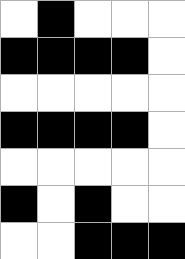[["white", "black", "white", "white", "white"], ["black", "black", "black", "black", "white"], ["white", "white", "white", "white", "white"], ["black", "black", "black", "black", "white"], ["white", "white", "white", "white", "white"], ["black", "white", "black", "white", "white"], ["white", "white", "black", "black", "black"]]